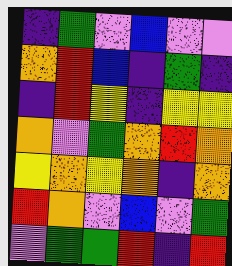[["indigo", "green", "violet", "blue", "violet", "violet"], ["orange", "red", "blue", "indigo", "green", "indigo"], ["indigo", "red", "yellow", "indigo", "yellow", "yellow"], ["orange", "violet", "green", "orange", "red", "orange"], ["yellow", "orange", "yellow", "orange", "indigo", "orange"], ["red", "orange", "violet", "blue", "violet", "green"], ["violet", "green", "green", "red", "indigo", "red"]]